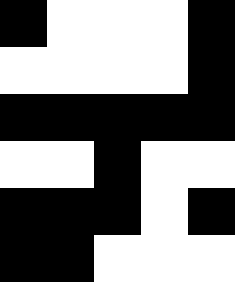[["black", "white", "white", "white", "black"], ["white", "white", "white", "white", "black"], ["black", "black", "black", "black", "black"], ["white", "white", "black", "white", "white"], ["black", "black", "black", "white", "black"], ["black", "black", "white", "white", "white"]]